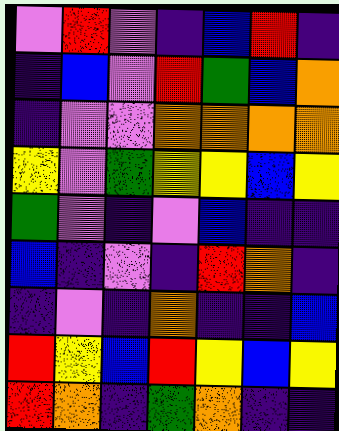[["violet", "red", "violet", "indigo", "blue", "red", "indigo"], ["indigo", "blue", "violet", "red", "green", "blue", "orange"], ["indigo", "violet", "violet", "orange", "orange", "orange", "orange"], ["yellow", "violet", "green", "yellow", "yellow", "blue", "yellow"], ["green", "violet", "indigo", "violet", "blue", "indigo", "indigo"], ["blue", "indigo", "violet", "indigo", "red", "orange", "indigo"], ["indigo", "violet", "indigo", "orange", "indigo", "indigo", "blue"], ["red", "yellow", "blue", "red", "yellow", "blue", "yellow"], ["red", "orange", "indigo", "green", "orange", "indigo", "indigo"]]